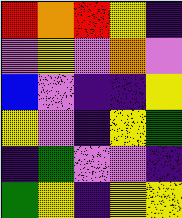[["red", "orange", "red", "yellow", "indigo"], ["violet", "yellow", "violet", "orange", "violet"], ["blue", "violet", "indigo", "indigo", "yellow"], ["yellow", "violet", "indigo", "yellow", "green"], ["indigo", "green", "violet", "violet", "indigo"], ["green", "yellow", "indigo", "yellow", "yellow"]]